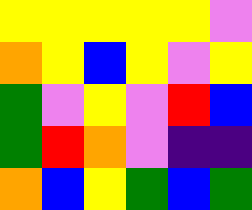[["yellow", "yellow", "yellow", "yellow", "yellow", "violet"], ["orange", "yellow", "blue", "yellow", "violet", "yellow"], ["green", "violet", "yellow", "violet", "red", "blue"], ["green", "red", "orange", "violet", "indigo", "indigo"], ["orange", "blue", "yellow", "green", "blue", "green"]]